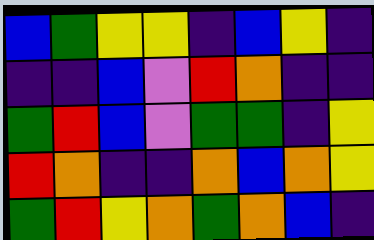[["blue", "green", "yellow", "yellow", "indigo", "blue", "yellow", "indigo"], ["indigo", "indigo", "blue", "violet", "red", "orange", "indigo", "indigo"], ["green", "red", "blue", "violet", "green", "green", "indigo", "yellow"], ["red", "orange", "indigo", "indigo", "orange", "blue", "orange", "yellow"], ["green", "red", "yellow", "orange", "green", "orange", "blue", "indigo"]]